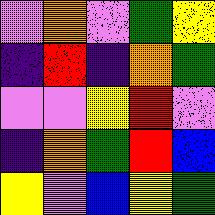[["violet", "orange", "violet", "green", "yellow"], ["indigo", "red", "indigo", "orange", "green"], ["violet", "violet", "yellow", "red", "violet"], ["indigo", "orange", "green", "red", "blue"], ["yellow", "violet", "blue", "yellow", "green"]]